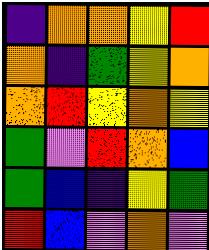[["indigo", "orange", "orange", "yellow", "red"], ["orange", "indigo", "green", "yellow", "orange"], ["orange", "red", "yellow", "orange", "yellow"], ["green", "violet", "red", "orange", "blue"], ["green", "blue", "indigo", "yellow", "green"], ["red", "blue", "violet", "orange", "violet"]]